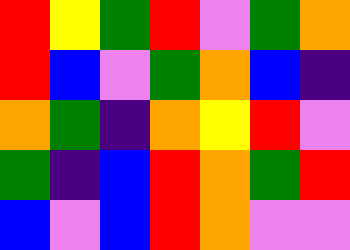[["red", "yellow", "green", "red", "violet", "green", "orange"], ["red", "blue", "violet", "green", "orange", "blue", "indigo"], ["orange", "green", "indigo", "orange", "yellow", "red", "violet"], ["green", "indigo", "blue", "red", "orange", "green", "red"], ["blue", "violet", "blue", "red", "orange", "violet", "violet"]]